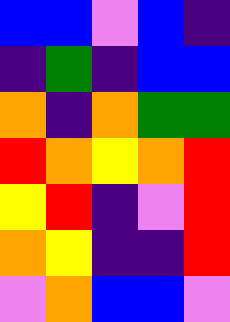[["blue", "blue", "violet", "blue", "indigo"], ["indigo", "green", "indigo", "blue", "blue"], ["orange", "indigo", "orange", "green", "green"], ["red", "orange", "yellow", "orange", "red"], ["yellow", "red", "indigo", "violet", "red"], ["orange", "yellow", "indigo", "indigo", "red"], ["violet", "orange", "blue", "blue", "violet"]]